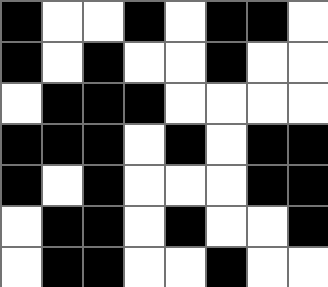[["black", "white", "white", "black", "white", "black", "black", "white"], ["black", "white", "black", "white", "white", "black", "white", "white"], ["white", "black", "black", "black", "white", "white", "white", "white"], ["black", "black", "black", "white", "black", "white", "black", "black"], ["black", "white", "black", "white", "white", "white", "black", "black"], ["white", "black", "black", "white", "black", "white", "white", "black"], ["white", "black", "black", "white", "white", "black", "white", "white"]]